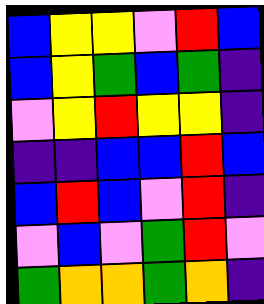[["blue", "yellow", "yellow", "violet", "red", "blue"], ["blue", "yellow", "green", "blue", "green", "indigo"], ["violet", "yellow", "red", "yellow", "yellow", "indigo"], ["indigo", "indigo", "blue", "blue", "red", "blue"], ["blue", "red", "blue", "violet", "red", "indigo"], ["violet", "blue", "violet", "green", "red", "violet"], ["green", "orange", "orange", "green", "orange", "indigo"]]